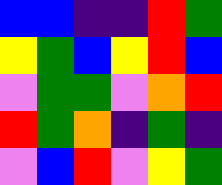[["blue", "blue", "indigo", "indigo", "red", "green"], ["yellow", "green", "blue", "yellow", "red", "blue"], ["violet", "green", "green", "violet", "orange", "red"], ["red", "green", "orange", "indigo", "green", "indigo"], ["violet", "blue", "red", "violet", "yellow", "green"]]